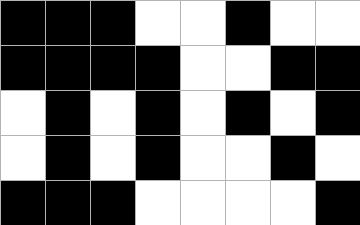[["black", "black", "black", "white", "white", "black", "white", "white"], ["black", "black", "black", "black", "white", "white", "black", "black"], ["white", "black", "white", "black", "white", "black", "white", "black"], ["white", "black", "white", "black", "white", "white", "black", "white"], ["black", "black", "black", "white", "white", "white", "white", "black"]]